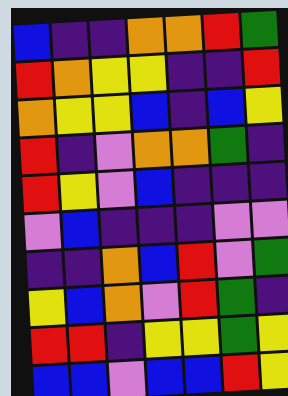[["blue", "indigo", "indigo", "orange", "orange", "red", "green"], ["red", "orange", "yellow", "yellow", "indigo", "indigo", "red"], ["orange", "yellow", "yellow", "blue", "indigo", "blue", "yellow"], ["red", "indigo", "violet", "orange", "orange", "green", "indigo"], ["red", "yellow", "violet", "blue", "indigo", "indigo", "indigo"], ["violet", "blue", "indigo", "indigo", "indigo", "violet", "violet"], ["indigo", "indigo", "orange", "blue", "red", "violet", "green"], ["yellow", "blue", "orange", "violet", "red", "green", "indigo"], ["red", "red", "indigo", "yellow", "yellow", "green", "yellow"], ["blue", "blue", "violet", "blue", "blue", "red", "yellow"]]